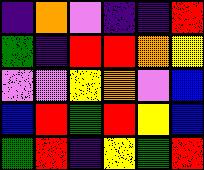[["indigo", "orange", "violet", "indigo", "indigo", "red"], ["green", "indigo", "red", "red", "orange", "yellow"], ["violet", "violet", "yellow", "orange", "violet", "blue"], ["blue", "red", "green", "red", "yellow", "blue"], ["green", "red", "indigo", "yellow", "green", "red"]]